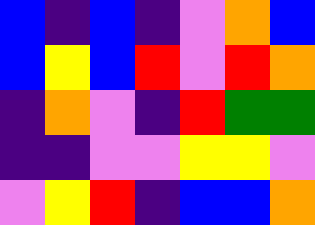[["blue", "indigo", "blue", "indigo", "violet", "orange", "blue"], ["blue", "yellow", "blue", "red", "violet", "red", "orange"], ["indigo", "orange", "violet", "indigo", "red", "green", "green"], ["indigo", "indigo", "violet", "violet", "yellow", "yellow", "violet"], ["violet", "yellow", "red", "indigo", "blue", "blue", "orange"]]